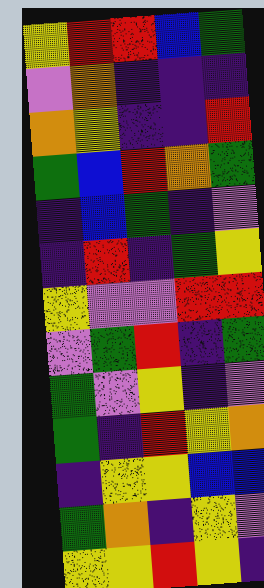[["yellow", "red", "red", "blue", "green"], ["violet", "orange", "indigo", "indigo", "indigo"], ["orange", "yellow", "indigo", "indigo", "red"], ["green", "blue", "red", "orange", "green"], ["indigo", "blue", "green", "indigo", "violet"], ["indigo", "red", "indigo", "green", "yellow"], ["yellow", "violet", "violet", "red", "red"], ["violet", "green", "red", "indigo", "green"], ["green", "violet", "yellow", "indigo", "violet"], ["green", "indigo", "red", "yellow", "orange"], ["indigo", "yellow", "yellow", "blue", "blue"], ["green", "orange", "indigo", "yellow", "violet"], ["yellow", "yellow", "red", "yellow", "indigo"]]